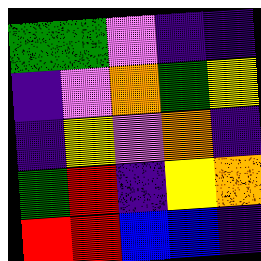[["green", "green", "violet", "indigo", "indigo"], ["indigo", "violet", "orange", "green", "yellow"], ["indigo", "yellow", "violet", "orange", "indigo"], ["green", "red", "indigo", "yellow", "orange"], ["red", "red", "blue", "blue", "indigo"]]